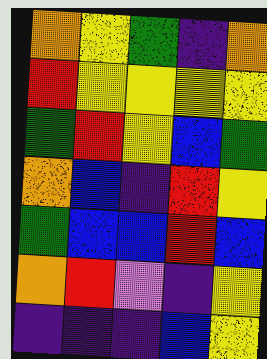[["orange", "yellow", "green", "indigo", "orange"], ["red", "yellow", "yellow", "yellow", "yellow"], ["green", "red", "yellow", "blue", "green"], ["orange", "blue", "indigo", "red", "yellow"], ["green", "blue", "blue", "red", "blue"], ["orange", "red", "violet", "indigo", "yellow"], ["indigo", "indigo", "indigo", "blue", "yellow"]]